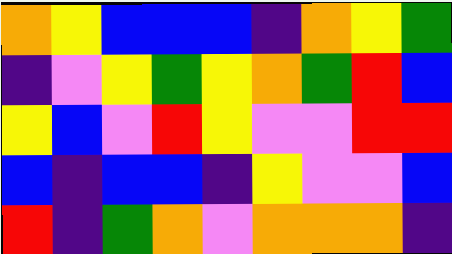[["orange", "yellow", "blue", "blue", "blue", "indigo", "orange", "yellow", "green"], ["indigo", "violet", "yellow", "green", "yellow", "orange", "green", "red", "blue"], ["yellow", "blue", "violet", "red", "yellow", "violet", "violet", "red", "red"], ["blue", "indigo", "blue", "blue", "indigo", "yellow", "violet", "violet", "blue"], ["red", "indigo", "green", "orange", "violet", "orange", "orange", "orange", "indigo"]]